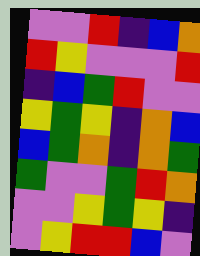[["violet", "violet", "red", "indigo", "blue", "orange"], ["red", "yellow", "violet", "violet", "violet", "red"], ["indigo", "blue", "green", "red", "violet", "violet"], ["yellow", "green", "yellow", "indigo", "orange", "blue"], ["blue", "green", "orange", "indigo", "orange", "green"], ["green", "violet", "violet", "green", "red", "orange"], ["violet", "violet", "yellow", "green", "yellow", "indigo"], ["violet", "yellow", "red", "red", "blue", "violet"]]